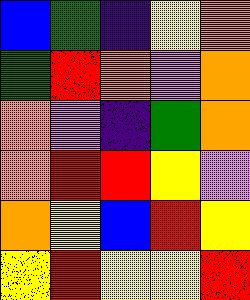[["blue", "green", "indigo", "yellow", "orange"], ["green", "red", "orange", "violet", "orange"], ["orange", "violet", "indigo", "green", "orange"], ["orange", "red", "red", "yellow", "violet"], ["orange", "yellow", "blue", "red", "yellow"], ["yellow", "red", "yellow", "yellow", "red"]]